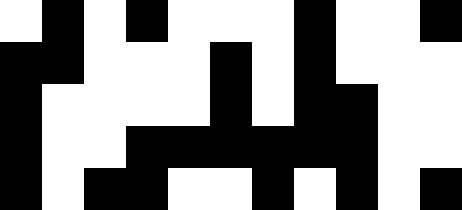[["white", "black", "white", "black", "white", "white", "white", "black", "white", "white", "black"], ["black", "black", "white", "white", "white", "black", "white", "black", "white", "white", "white"], ["black", "white", "white", "white", "white", "black", "white", "black", "black", "white", "white"], ["black", "white", "white", "black", "black", "black", "black", "black", "black", "white", "white"], ["black", "white", "black", "black", "white", "white", "black", "white", "black", "white", "black"]]